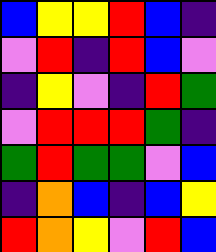[["blue", "yellow", "yellow", "red", "blue", "indigo"], ["violet", "red", "indigo", "red", "blue", "violet"], ["indigo", "yellow", "violet", "indigo", "red", "green"], ["violet", "red", "red", "red", "green", "indigo"], ["green", "red", "green", "green", "violet", "blue"], ["indigo", "orange", "blue", "indigo", "blue", "yellow"], ["red", "orange", "yellow", "violet", "red", "blue"]]